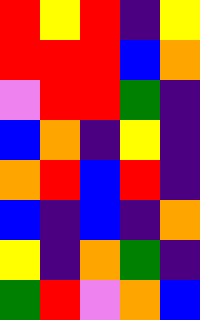[["red", "yellow", "red", "indigo", "yellow"], ["red", "red", "red", "blue", "orange"], ["violet", "red", "red", "green", "indigo"], ["blue", "orange", "indigo", "yellow", "indigo"], ["orange", "red", "blue", "red", "indigo"], ["blue", "indigo", "blue", "indigo", "orange"], ["yellow", "indigo", "orange", "green", "indigo"], ["green", "red", "violet", "orange", "blue"]]